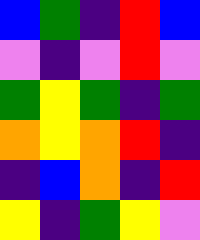[["blue", "green", "indigo", "red", "blue"], ["violet", "indigo", "violet", "red", "violet"], ["green", "yellow", "green", "indigo", "green"], ["orange", "yellow", "orange", "red", "indigo"], ["indigo", "blue", "orange", "indigo", "red"], ["yellow", "indigo", "green", "yellow", "violet"]]